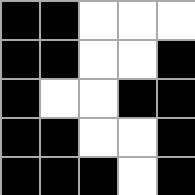[["black", "black", "white", "white", "white"], ["black", "black", "white", "white", "black"], ["black", "white", "white", "black", "black"], ["black", "black", "white", "white", "black"], ["black", "black", "black", "white", "black"]]